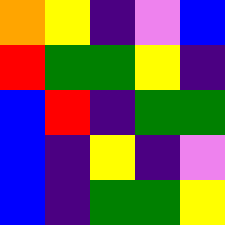[["orange", "yellow", "indigo", "violet", "blue"], ["red", "green", "green", "yellow", "indigo"], ["blue", "red", "indigo", "green", "green"], ["blue", "indigo", "yellow", "indigo", "violet"], ["blue", "indigo", "green", "green", "yellow"]]